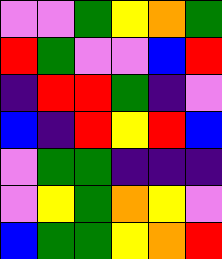[["violet", "violet", "green", "yellow", "orange", "green"], ["red", "green", "violet", "violet", "blue", "red"], ["indigo", "red", "red", "green", "indigo", "violet"], ["blue", "indigo", "red", "yellow", "red", "blue"], ["violet", "green", "green", "indigo", "indigo", "indigo"], ["violet", "yellow", "green", "orange", "yellow", "violet"], ["blue", "green", "green", "yellow", "orange", "red"]]